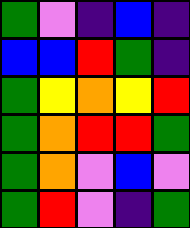[["green", "violet", "indigo", "blue", "indigo"], ["blue", "blue", "red", "green", "indigo"], ["green", "yellow", "orange", "yellow", "red"], ["green", "orange", "red", "red", "green"], ["green", "orange", "violet", "blue", "violet"], ["green", "red", "violet", "indigo", "green"]]